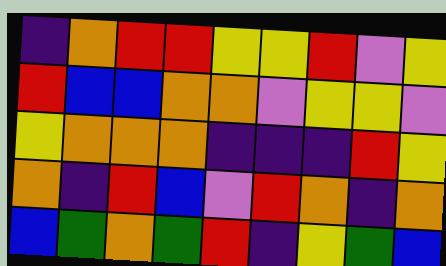[["indigo", "orange", "red", "red", "yellow", "yellow", "red", "violet", "yellow"], ["red", "blue", "blue", "orange", "orange", "violet", "yellow", "yellow", "violet"], ["yellow", "orange", "orange", "orange", "indigo", "indigo", "indigo", "red", "yellow"], ["orange", "indigo", "red", "blue", "violet", "red", "orange", "indigo", "orange"], ["blue", "green", "orange", "green", "red", "indigo", "yellow", "green", "blue"]]